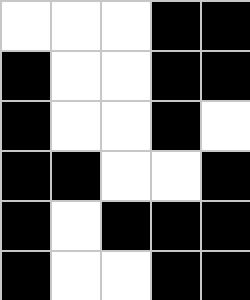[["white", "white", "white", "black", "black"], ["black", "white", "white", "black", "black"], ["black", "white", "white", "black", "white"], ["black", "black", "white", "white", "black"], ["black", "white", "black", "black", "black"], ["black", "white", "white", "black", "black"]]